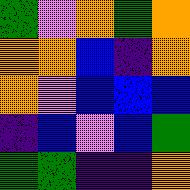[["green", "violet", "orange", "green", "orange"], ["orange", "orange", "blue", "indigo", "orange"], ["orange", "violet", "blue", "blue", "blue"], ["indigo", "blue", "violet", "blue", "green"], ["green", "green", "indigo", "indigo", "orange"]]